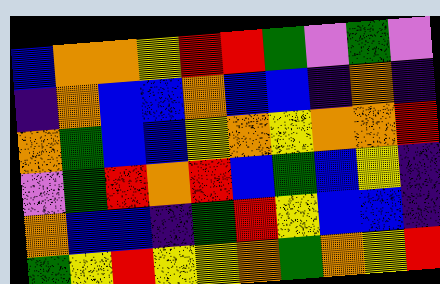[["blue", "orange", "orange", "yellow", "red", "red", "green", "violet", "green", "violet"], ["indigo", "orange", "blue", "blue", "orange", "blue", "blue", "indigo", "orange", "indigo"], ["orange", "green", "blue", "blue", "yellow", "orange", "yellow", "orange", "orange", "red"], ["violet", "green", "red", "orange", "red", "blue", "green", "blue", "yellow", "indigo"], ["orange", "blue", "blue", "indigo", "green", "red", "yellow", "blue", "blue", "indigo"], ["green", "yellow", "red", "yellow", "yellow", "orange", "green", "orange", "yellow", "red"]]